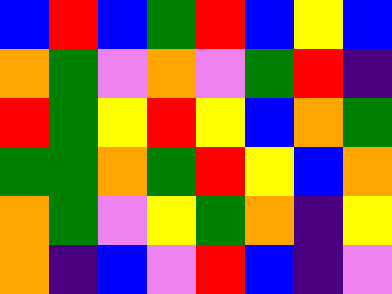[["blue", "red", "blue", "green", "red", "blue", "yellow", "blue"], ["orange", "green", "violet", "orange", "violet", "green", "red", "indigo"], ["red", "green", "yellow", "red", "yellow", "blue", "orange", "green"], ["green", "green", "orange", "green", "red", "yellow", "blue", "orange"], ["orange", "green", "violet", "yellow", "green", "orange", "indigo", "yellow"], ["orange", "indigo", "blue", "violet", "red", "blue", "indigo", "violet"]]